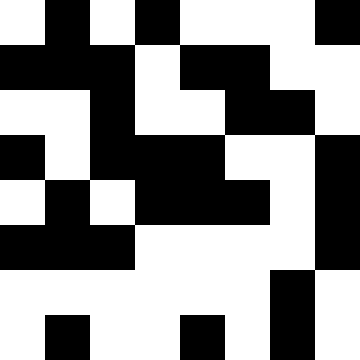[["white", "black", "white", "black", "white", "white", "white", "black"], ["black", "black", "black", "white", "black", "black", "white", "white"], ["white", "white", "black", "white", "white", "black", "black", "white"], ["black", "white", "black", "black", "black", "white", "white", "black"], ["white", "black", "white", "black", "black", "black", "white", "black"], ["black", "black", "black", "white", "white", "white", "white", "black"], ["white", "white", "white", "white", "white", "white", "black", "white"], ["white", "black", "white", "white", "black", "white", "black", "white"]]